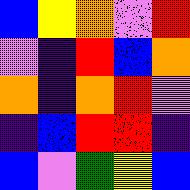[["blue", "yellow", "orange", "violet", "red"], ["violet", "indigo", "red", "blue", "orange"], ["orange", "indigo", "orange", "red", "violet"], ["indigo", "blue", "red", "red", "indigo"], ["blue", "violet", "green", "yellow", "blue"]]